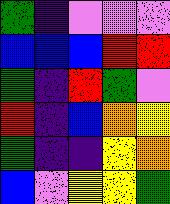[["green", "indigo", "violet", "violet", "violet"], ["blue", "blue", "blue", "red", "red"], ["green", "indigo", "red", "green", "violet"], ["red", "indigo", "blue", "orange", "yellow"], ["green", "indigo", "indigo", "yellow", "orange"], ["blue", "violet", "yellow", "yellow", "green"]]